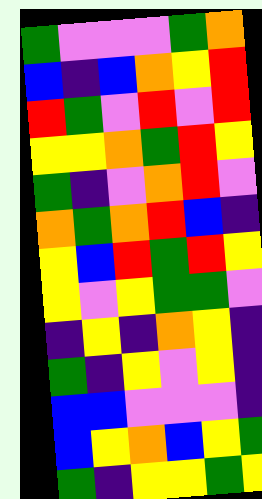[["green", "violet", "violet", "violet", "green", "orange"], ["blue", "indigo", "blue", "orange", "yellow", "red"], ["red", "green", "violet", "red", "violet", "red"], ["yellow", "yellow", "orange", "green", "red", "yellow"], ["green", "indigo", "violet", "orange", "red", "violet"], ["orange", "green", "orange", "red", "blue", "indigo"], ["yellow", "blue", "red", "green", "red", "yellow"], ["yellow", "violet", "yellow", "green", "green", "violet"], ["indigo", "yellow", "indigo", "orange", "yellow", "indigo"], ["green", "indigo", "yellow", "violet", "yellow", "indigo"], ["blue", "blue", "violet", "violet", "violet", "indigo"], ["blue", "yellow", "orange", "blue", "yellow", "green"], ["green", "indigo", "yellow", "yellow", "green", "yellow"]]